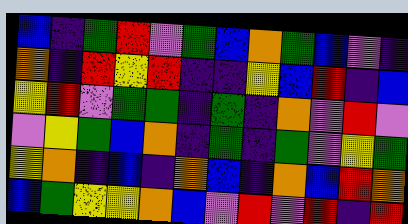[["blue", "indigo", "green", "red", "violet", "green", "blue", "orange", "green", "blue", "violet", "indigo"], ["orange", "indigo", "red", "yellow", "red", "indigo", "indigo", "yellow", "blue", "red", "indigo", "blue"], ["yellow", "red", "violet", "green", "green", "indigo", "green", "indigo", "orange", "violet", "red", "violet"], ["violet", "yellow", "green", "blue", "orange", "indigo", "green", "indigo", "green", "violet", "yellow", "green"], ["yellow", "orange", "indigo", "blue", "indigo", "orange", "blue", "indigo", "orange", "blue", "red", "orange"], ["blue", "green", "yellow", "yellow", "orange", "blue", "violet", "red", "violet", "red", "indigo", "red"]]